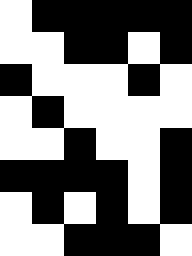[["white", "black", "black", "black", "black", "black"], ["white", "white", "black", "black", "white", "black"], ["black", "white", "white", "white", "black", "white"], ["white", "black", "white", "white", "white", "white"], ["white", "white", "black", "white", "white", "black"], ["black", "black", "black", "black", "white", "black"], ["white", "black", "white", "black", "white", "black"], ["white", "white", "black", "black", "black", "white"]]